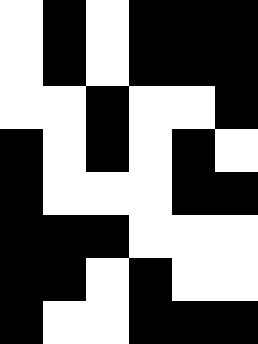[["white", "black", "white", "black", "black", "black"], ["white", "black", "white", "black", "black", "black"], ["white", "white", "black", "white", "white", "black"], ["black", "white", "black", "white", "black", "white"], ["black", "white", "white", "white", "black", "black"], ["black", "black", "black", "white", "white", "white"], ["black", "black", "white", "black", "white", "white"], ["black", "white", "white", "black", "black", "black"]]